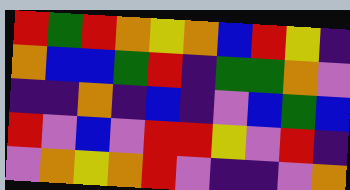[["red", "green", "red", "orange", "yellow", "orange", "blue", "red", "yellow", "indigo"], ["orange", "blue", "blue", "green", "red", "indigo", "green", "green", "orange", "violet"], ["indigo", "indigo", "orange", "indigo", "blue", "indigo", "violet", "blue", "green", "blue"], ["red", "violet", "blue", "violet", "red", "red", "yellow", "violet", "red", "indigo"], ["violet", "orange", "yellow", "orange", "red", "violet", "indigo", "indigo", "violet", "orange"]]